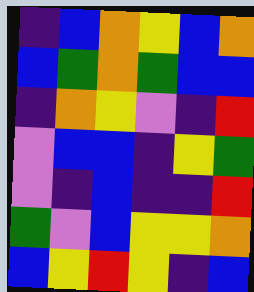[["indigo", "blue", "orange", "yellow", "blue", "orange"], ["blue", "green", "orange", "green", "blue", "blue"], ["indigo", "orange", "yellow", "violet", "indigo", "red"], ["violet", "blue", "blue", "indigo", "yellow", "green"], ["violet", "indigo", "blue", "indigo", "indigo", "red"], ["green", "violet", "blue", "yellow", "yellow", "orange"], ["blue", "yellow", "red", "yellow", "indigo", "blue"]]